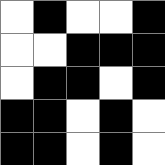[["white", "black", "white", "white", "black"], ["white", "white", "black", "black", "black"], ["white", "black", "black", "white", "black"], ["black", "black", "white", "black", "white"], ["black", "black", "white", "black", "white"]]